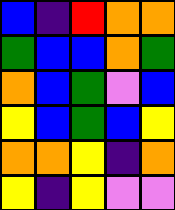[["blue", "indigo", "red", "orange", "orange"], ["green", "blue", "blue", "orange", "green"], ["orange", "blue", "green", "violet", "blue"], ["yellow", "blue", "green", "blue", "yellow"], ["orange", "orange", "yellow", "indigo", "orange"], ["yellow", "indigo", "yellow", "violet", "violet"]]